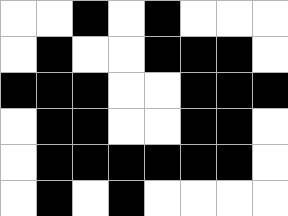[["white", "white", "black", "white", "black", "white", "white", "white"], ["white", "black", "white", "white", "black", "black", "black", "white"], ["black", "black", "black", "white", "white", "black", "black", "black"], ["white", "black", "black", "white", "white", "black", "black", "white"], ["white", "black", "black", "black", "black", "black", "black", "white"], ["white", "black", "white", "black", "white", "white", "white", "white"]]